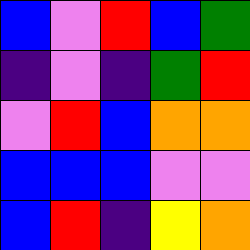[["blue", "violet", "red", "blue", "green"], ["indigo", "violet", "indigo", "green", "red"], ["violet", "red", "blue", "orange", "orange"], ["blue", "blue", "blue", "violet", "violet"], ["blue", "red", "indigo", "yellow", "orange"]]